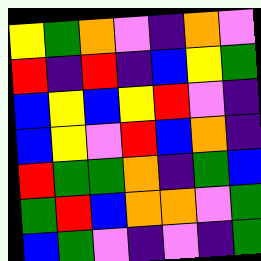[["yellow", "green", "orange", "violet", "indigo", "orange", "violet"], ["red", "indigo", "red", "indigo", "blue", "yellow", "green"], ["blue", "yellow", "blue", "yellow", "red", "violet", "indigo"], ["blue", "yellow", "violet", "red", "blue", "orange", "indigo"], ["red", "green", "green", "orange", "indigo", "green", "blue"], ["green", "red", "blue", "orange", "orange", "violet", "green"], ["blue", "green", "violet", "indigo", "violet", "indigo", "green"]]